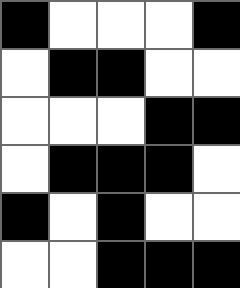[["black", "white", "white", "white", "black"], ["white", "black", "black", "white", "white"], ["white", "white", "white", "black", "black"], ["white", "black", "black", "black", "white"], ["black", "white", "black", "white", "white"], ["white", "white", "black", "black", "black"]]